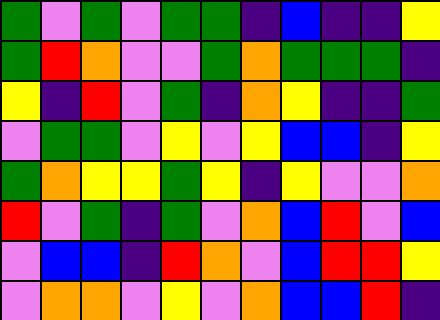[["green", "violet", "green", "violet", "green", "green", "indigo", "blue", "indigo", "indigo", "yellow"], ["green", "red", "orange", "violet", "violet", "green", "orange", "green", "green", "green", "indigo"], ["yellow", "indigo", "red", "violet", "green", "indigo", "orange", "yellow", "indigo", "indigo", "green"], ["violet", "green", "green", "violet", "yellow", "violet", "yellow", "blue", "blue", "indigo", "yellow"], ["green", "orange", "yellow", "yellow", "green", "yellow", "indigo", "yellow", "violet", "violet", "orange"], ["red", "violet", "green", "indigo", "green", "violet", "orange", "blue", "red", "violet", "blue"], ["violet", "blue", "blue", "indigo", "red", "orange", "violet", "blue", "red", "red", "yellow"], ["violet", "orange", "orange", "violet", "yellow", "violet", "orange", "blue", "blue", "red", "indigo"]]